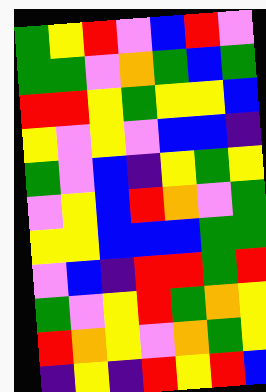[["green", "yellow", "red", "violet", "blue", "red", "violet"], ["green", "green", "violet", "orange", "green", "blue", "green"], ["red", "red", "yellow", "green", "yellow", "yellow", "blue"], ["yellow", "violet", "yellow", "violet", "blue", "blue", "indigo"], ["green", "violet", "blue", "indigo", "yellow", "green", "yellow"], ["violet", "yellow", "blue", "red", "orange", "violet", "green"], ["yellow", "yellow", "blue", "blue", "blue", "green", "green"], ["violet", "blue", "indigo", "red", "red", "green", "red"], ["green", "violet", "yellow", "red", "green", "orange", "yellow"], ["red", "orange", "yellow", "violet", "orange", "green", "yellow"], ["indigo", "yellow", "indigo", "red", "yellow", "red", "blue"]]